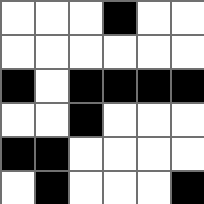[["white", "white", "white", "black", "white", "white"], ["white", "white", "white", "white", "white", "white"], ["black", "white", "black", "black", "black", "black"], ["white", "white", "black", "white", "white", "white"], ["black", "black", "white", "white", "white", "white"], ["white", "black", "white", "white", "white", "black"]]